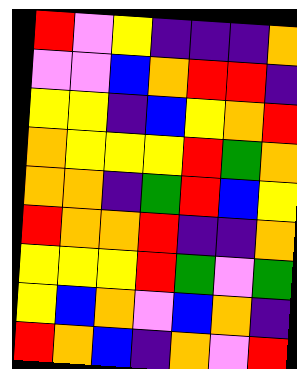[["red", "violet", "yellow", "indigo", "indigo", "indigo", "orange"], ["violet", "violet", "blue", "orange", "red", "red", "indigo"], ["yellow", "yellow", "indigo", "blue", "yellow", "orange", "red"], ["orange", "yellow", "yellow", "yellow", "red", "green", "orange"], ["orange", "orange", "indigo", "green", "red", "blue", "yellow"], ["red", "orange", "orange", "red", "indigo", "indigo", "orange"], ["yellow", "yellow", "yellow", "red", "green", "violet", "green"], ["yellow", "blue", "orange", "violet", "blue", "orange", "indigo"], ["red", "orange", "blue", "indigo", "orange", "violet", "red"]]